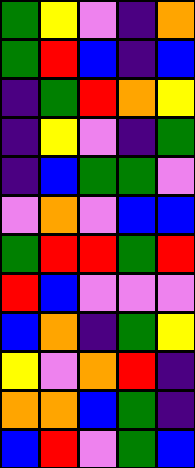[["green", "yellow", "violet", "indigo", "orange"], ["green", "red", "blue", "indigo", "blue"], ["indigo", "green", "red", "orange", "yellow"], ["indigo", "yellow", "violet", "indigo", "green"], ["indigo", "blue", "green", "green", "violet"], ["violet", "orange", "violet", "blue", "blue"], ["green", "red", "red", "green", "red"], ["red", "blue", "violet", "violet", "violet"], ["blue", "orange", "indigo", "green", "yellow"], ["yellow", "violet", "orange", "red", "indigo"], ["orange", "orange", "blue", "green", "indigo"], ["blue", "red", "violet", "green", "blue"]]